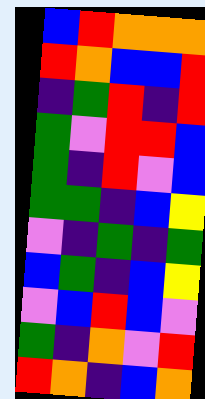[["blue", "red", "orange", "orange", "orange"], ["red", "orange", "blue", "blue", "red"], ["indigo", "green", "red", "indigo", "red"], ["green", "violet", "red", "red", "blue"], ["green", "indigo", "red", "violet", "blue"], ["green", "green", "indigo", "blue", "yellow"], ["violet", "indigo", "green", "indigo", "green"], ["blue", "green", "indigo", "blue", "yellow"], ["violet", "blue", "red", "blue", "violet"], ["green", "indigo", "orange", "violet", "red"], ["red", "orange", "indigo", "blue", "orange"]]